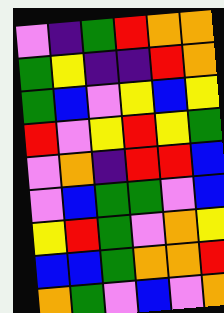[["violet", "indigo", "green", "red", "orange", "orange"], ["green", "yellow", "indigo", "indigo", "red", "orange"], ["green", "blue", "violet", "yellow", "blue", "yellow"], ["red", "violet", "yellow", "red", "yellow", "green"], ["violet", "orange", "indigo", "red", "red", "blue"], ["violet", "blue", "green", "green", "violet", "blue"], ["yellow", "red", "green", "violet", "orange", "yellow"], ["blue", "blue", "green", "orange", "orange", "red"], ["orange", "green", "violet", "blue", "violet", "orange"]]